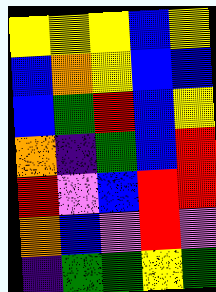[["yellow", "yellow", "yellow", "blue", "yellow"], ["blue", "orange", "yellow", "blue", "blue"], ["blue", "green", "red", "blue", "yellow"], ["orange", "indigo", "green", "blue", "red"], ["red", "violet", "blue", "red", "red"], ["orange", "blue", "violet", "red", "violet"], ["indigo", "green", "green", "yellow", "green"]]